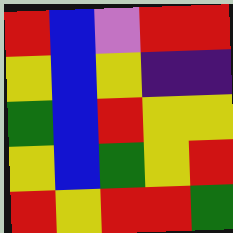[["red", "blue", "violet", "red", "red"], ["yellow", "blue", "yellow", "indigo", "indigo"], ["green", "blue", "red", "yellow", "yellow"], ["yellow", "blue", "green", "yellow", "red"], ["red", "yellow", "red", "red", "green"]]